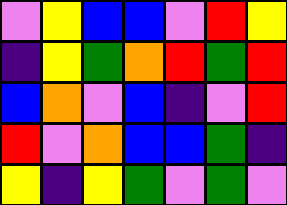[["violet", "yellow", "blue", "blue", "violet", "red", "yellow"], ["indigo", "yellow", "green", "orange", "red", "green", "red"], ["blue", "orange", "violet", "blue", "indigo", "violet", "red"], ["red", "violet", "orange", "blue", "blue", "green", "indigo"], ["yellow", "indigo", "yellow", "green", "violet", "green", "violet"]]